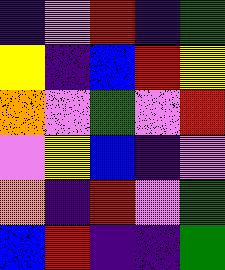[["indigo", "violet", "red", "indigo", "green"], ["yellow", "indigo", "blue", "red", "yellow"], ["orange", "violet", "green", "violet", "red"], ["violet", "yellow", "blue", "indigo", "violet"], ["orange", "indigo", "red", "violet", "green"], ["blue", "red", "indigo", "indigo", "green"]]